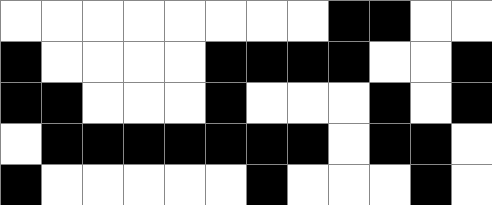[["white", "white", "white", "white", "white", "white", "white", "white", "black", "black", "white", "white"], ["black", "white", "white", "white", "white", "black", "black", "black", "black", "white", "white", "black"], ["black", "black", "white", "white", "white", "black", "white", "white", "white", "black", "white", "black"], ["white", "black", "black", "black", "black", "black", "black", "black", "white", "black", "black", "white"], ["black", "white", "white", "white", "white", "white", "black", "white", "white", "white", "black", "white"]]